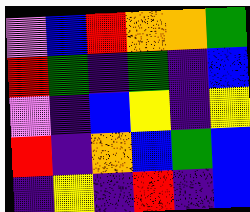[["violet", "blue", "red", "orange", "orange", "green"], ["red", "green", "indigo", "green", "indigo", "blue"], ["violet", "indigo", "blue", "yellow", "indigo", "yellow"], ["red", "indigo", "orange", "blue", "green", "blue"], ["indigo", "yellow", "indigo", "red", "indigo", "blue"]]